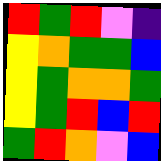[["red", "green", "red", "violet", "indigo"], ["yellow", "orange", "green", "green", "blue"], ["yellow", "green", "orange", "orange", "green"], ["yellow", "green", "red", "blue", "red"], ["green", "red", "orange", "violet", "blue"]]